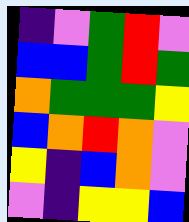[["indigo", "violet", "green", "red", "violet"], ["blue", "blue", "green", "red", "green"], ["orange", "green", "green", "green", "yellow"], ["blue", "orange", "red", "orange", "violet"], ["yellow", "indigo", "blue", "orange", "violet"], ["violet", "indigo", "yellow", "yellow", "blue"]]